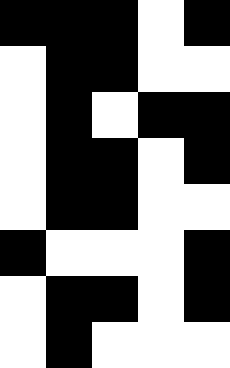[["black", "black", "black", "white", "black"], ["white", "black", "black", "white", "white"], ["white", "black", "white", "black", "black"], ["white", "black", "black", "white", "black"], ["white", "black", "black", "white", "white"], ["black", "white", "white", "white", "black"], ["white", "black", "black", "white", "black"], ["white", "black", "white", "white", "white"]]